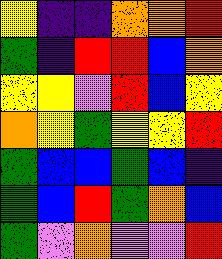[["yellow", "indigo", "indigo", "orange", "orange", "red"], ["green", "indigo", "red", "red", "blue", "orange"], ["yellow", "yellow", "violet", "red", "blue", "yellow"], ["orange", "yellow", "green", "yellow", "yellow", "red"], ["green", "blue", "blue", "green", "blue", "indigo"], ["green", "blue", "red", "green", "orange", "blue"], ["green", "violet", "orange", "violet", "violet", "red"]]